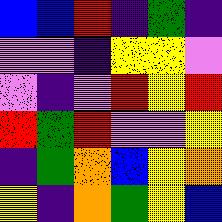[["blue", "blue", "red", "indigo", "green", "indigo"], ["violet", "violet", "indigo", "yellow", "yellow", "violet"], ["violet", "indigo", "violet", "red", "yellow", "red"], ["red", "green", "red", "violet", "violet", "yellow"], ["indigo", "green", "orange", "blue", "yellow", "orange"], ["yellow", "indigo", "orange", "green", "yellow", "blue"]]